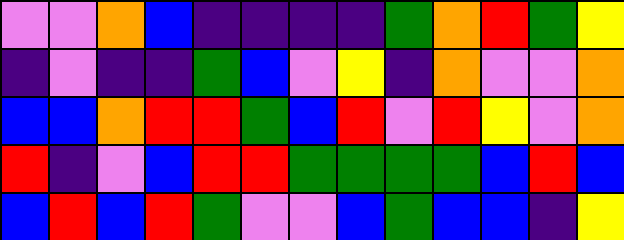[["violet", "violet", "orange", "blue", "indigo", "indigo", "indigo", "indigo", "green", "orange", "red", "green", "yellow"], ["indigo", "violet", "indigo", "indigo", "green", "blue", "violet", "yellow", "indigo", "orange", "violet", "violet", "orange"], ["blue", "blue", "orange", "red", "red", "green", "blue", "red", "violet", "red", "yellow", "violet", "orange"], ["red", "indigo", "violet", "blue", "red", "red", "green", "green", "green", "green", "blue", "red", "blue"], ["blue", "red", "blue", "red", "green", "violet", "violet", "blue", "green", "blue", "blue", "indigo", "yellow"]]